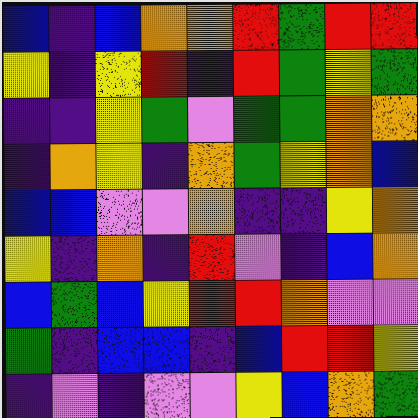[["blue", "indigo", "blue", "orange", "orange", "red", "green", "red", "red"], ["yellow", "indigo", "yellow", "red", "indigo", "red", "green", "yellow", "green"], ["indigo", "indigo", "yellow", "green", "violet", "green", "green", "orange", "orange"], ["indigo", "orange", "yellow", "indigo", "orange", "green", "yellow", "orange", "blue"], ["blue", "blue", "violet", "violet", "orange", "indigo", "indigo", "yellow", "orange"], ["yellow", "indigo", "orange", "indigo", "red", "violet", "indigo", "blue", "orange"], ["blue", "green", "blue", "yellow", "red", "red", "orange", "violet", "violet"], ["green", "indigo", "blue", "blue", "indigo", "blue", "red", "red", "yellow"], ["indigo", "violet", "indigo", "violet", "violet", "yellow", "blue", "orange", "green"]]